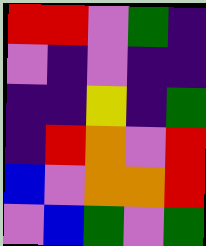[["red", "red", "violet", "green", "indigo"], ["violet", "indigo", "violet", "indigo", "indigo"], ["indigo", "indigo", "yellow", "indigo", "green"], ["indigo", "red", "orange", "violet", "red"], ["blue", "violet", "orange", "orange", "red"], ["violet", "blue", "green", "violet", "green"]]